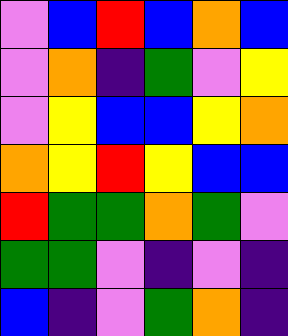[["violet", "blue", "red", "blue", "orange", "blue"], ["violet", "orange", "indigo", "green", "violet", "yellow"], ["violet", "yellow", "blue", "blue", "yellow", "orange"], ["orange", "yellow", "red", "yellow", "blue", "blue"], ["red", "green", "green", "orange", "green", "violet"], ["green", "green", "violet", "indigo", "violet", "indigo"], ["blue", "indigo", "violet", "green", "orange", "indigo"]]